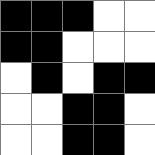[["black", "black", "black", "white", "white"], ["black", "black", "white", "white", "white"], ["white", "black", "white", "black", "black"], ["white", "white", "black", "black", "white"], ["white", "white", "black", "black", "white"]]